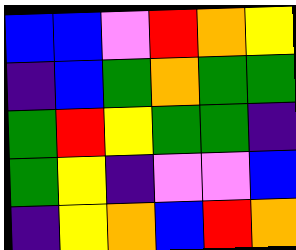[["blue", "blue", "violet", "red", "orange", "yellow"], ["indigo", "blue", "green", "orange", "green", "green"], ["green", "red", "yellow", "green", "green", "indigo"], ["green", "yellow", "indigo", "violet", "violet", "blue"], ["indigo", "yellow", "orange", "blue", "red", "orange"]]